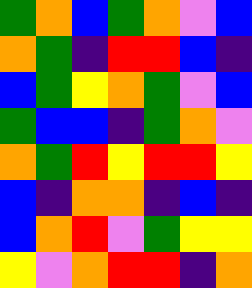[["green", "orange", "blue", "green", "orange", "violet", "blue"], ["orange", "green", "indigo", "red", "red", "blue", "indigo"], ["blue", "green", "yellow", "orange", "green", "violet", "blue"], ["green", "blue", "blue", "indigo", "green", "orange", "violet"], ["orange", "green", "red", "yellow", "red", "red", "yellow"], ["blue", "indigo", "orange", "orange", "indigo", "blue", "indigo"], ["blue", "orange", "red", "violet", "green", "yellow", "yellow"], ["yellow", "violet", "orange", "red", "red", "indigo", "orange"]]